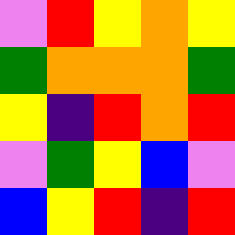[["violet", "red", "yellow", "orange", "yellow"], ["green", "orange", "orange", "orange", "green"], ["yellow", "indigo", "red", "orange", "red"], ["violet", "green", "yellow", "blue", "violet"], ["blue", "yellow", "red", "indigo", "red"]]